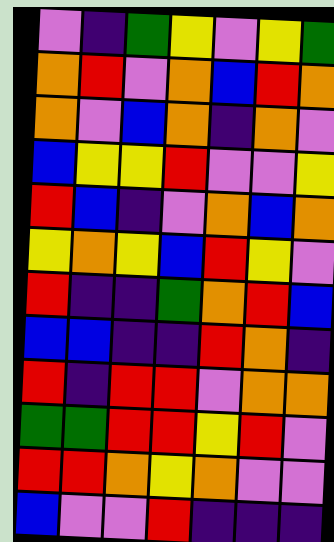[["violet", "indigo", "green", "yellow", "violet", "yellow", "green"], ["orange", "red", "violet", "orange", "blue", "red", "orange"], ["orange", "violet", "blue", "orange", "indigo", "orange", "violet"], ["blue", "yellow", "yellow", "red", "violet", "violet", "yellow"], ["red", "blue", "indigo", "violet", "orange", "blue", "orange"], ["yellow", "orange", "yellow", "blue", "red", "yellow", "violet"], ["red", "indigo", "indigo", "green", "orange", "red", "blue"], ["blue", "blue", "indigo", "indigo", "red", "orange", "indigo"], ["red", "indigo", "red", "red", "violet", "orange", "orange"], ["green", "green", "red", "red", "yellow", "red", "violet"], ["red", "red", "orange", "yellow", "orange", "violet", "violet"], ["blue", "violet", "violet", "red", "indigo", "indigo", "indigo"]]